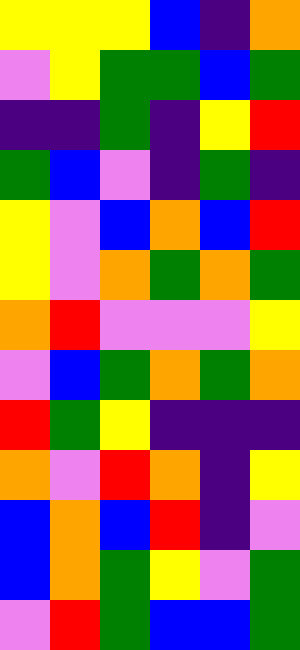[["yellow", "yellow", "yellow", "blue", "indigo", "orange"], ["violet", "yellow", "green", "green", "blue", "green"], ["indigo", "indigo", "green", "indigo", "yellow", "red"], ["green", "blue", "violet", "indigo", "green", "indigo"], ["yellow", "violet", "blue", "orange", "blue", "red"], ["yellow", "violet", "orange", "green", "orange", "green"], ["orange", "red", "violet", "violet", "violet", "yellow"], ["violet", "blue", "green", "orange", "green", "orange"], ["red", "green", "yellow", "indigo", "indigo", "indigo"], ["orange", "violet", "red", "orange", "indigo", "yellow"], ["blue", "orange", "blue", "red", "indigo", "violet"], ["blue", "orange", "green", "yellow", "violet", "green"], ["violet", "red", "green", "blue", "blue", "green"]]